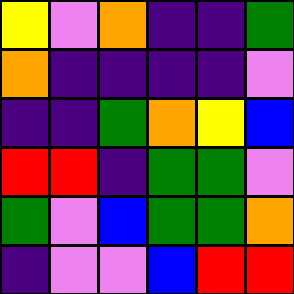[["yellow", "violet", "orange", "indigo", "indigo", "green"], ["orange", "indigo", "indigo", "indigo", "indigo", "violet"], ["indigo", "indigo", "green", "orange", "yellow", "blue"], ["red", "red", "indigo", "green", "green", "violet"], ["green", "violet", "blue", "green", "green", "orange"], ["indigo", "violet", "violet", "blue", "red", "red"]]